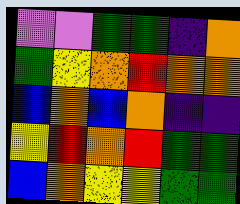[["violet", "violet", "green", "green", "indigo", "orange"], ["green", "yellow", "orange", "red", "orange", "orange"], ["blue", "orange", "blue", "orange", "indigo", "indigo"], ["yellow", "red", "orange", "red", "green", "green"], ["blue", "orange", "yellow", "yellow", "green", "green"]]